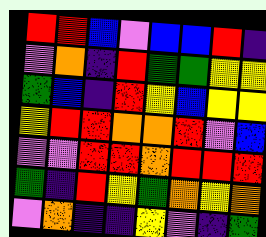[["red", "red", "blue", "violet", "blue", "blue", "red", "indigo"], ["violet", "orange", "indigo", "red", "green", "green", "yellow", "yellow"], ["green", "blue", "indigo", "red", "yellow", "blue", "yellow", "yellow"], ["yellow", "red", "red", "orange", "orange", "red", "violet", "blue"], ["violet", "violet", "red", "red", "orange", "red", "red", "red"], ["green", "indigo", "red", "yellow", "green", "orange", "yellow", "orange"], ["violet", "orange", "indigo", "indigo", "yellow", "violet", "indigo", "green"]]